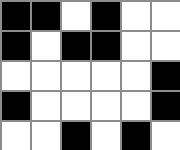[["black", "black", "white", "black", "white", "white"], ["black", "white", "black", "black", "white", "white"], ["white", "white", "white", "white", "white", "black"], ["black", "white", "white", "white", "white", "black"], ["white", "white", "black", "white", "black", "white"]]